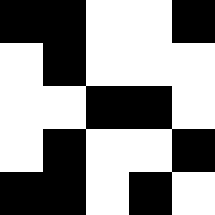[["black", "black", "white", "white", "black"], ["white", "black", "white", "white", "white"], ["white", "white", "black", "black", "white"], ["white", "black", "white", "white", "black"], ["black", "black", "white", "black", "white"]]